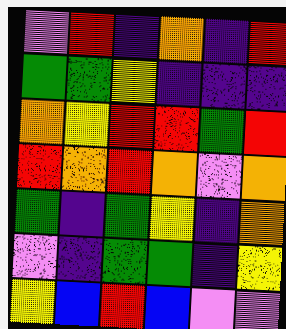[["violet", "red", "indigo", "orange", "indigo", "red"], ["green", "green", "yellow", "indigo", "indigo", "indigo"], ["orange", "yellow", "red", "red", "green", "red"], ["red", "orange", "red", "orange", "violet", "orange"], ["green", "indigo", "green", "yellow", "indigo", "orange"], ["violet", "indigo", "green", "green", "indigo", "yellow"], ["yellow", "blue", "red", "blue", "violet", "violet"]]